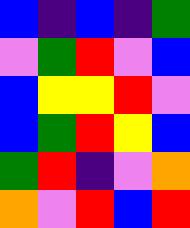[["blue", "indigo", "blue", "indigo", "green"], ["violet", "green", "red", "violet", "blue"], ["blue", "yellow", "yellow", "red", "violet"], ["blue", "green", "red", "yellow", "blue"], ["green", "red", "indigo", "violet", "orange"], ["orange", "violet", "red", "blue", "red"]]